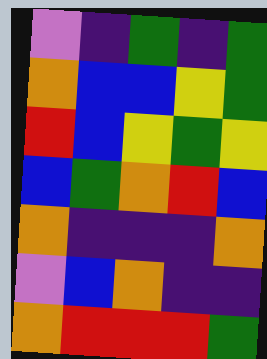[["violet", "indigo", "green", "indigo", "green"], ["orange", "blue", "blue", "yellow", "green"], ["red", "blue", "yellow", "green", "yellow"], ["blue", "green", "orange", "red", "blue"], ["orange", "indigo", "indigo", "indigo", "orange"], ["violet", "blue", "orange", "indigo", "indigo"], ["orange", "red", "red", "red", "green"]]